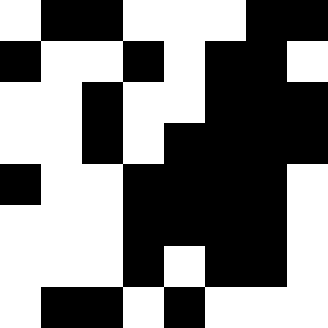[["white", "black", "black", "white", "white", "white", "black", "black"], ["black", "white", "white", "black", "white", "black", "black", "white"], ["white", "white", "black", "white", "white", "black", "black", "black"], ["white", "white", "black", "white", "black", "black", "black", "black"], ["black", "white", "white", "black", "black", "black", "black", "white"], ["white", "white", "white", "black", "black", "black", "black", "white"], ["white", "white", "white", "black", "white", "black", "black", "white"], ["white", "black", "black", "white", "black", "white", "white", "white"]]